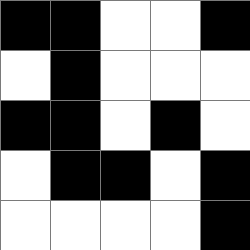[["black", "black", "white", "white", "black"], ["white", "black", "white", "white", "white"], ["black", "black", "white", "black", "white"], ["white", "black", "black", "white", "black"], ["white", "white", "white", "white", "black"]]